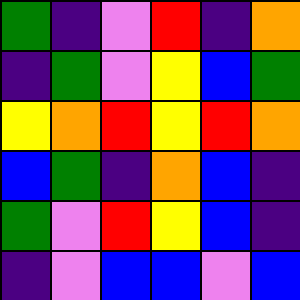[["green", "indigo", "violet", "red", "indigo", "orange"], ["indigo", "green", "violet", "yellow", "blue", "green"], ["yellow", "orange", "red", "yellow", "red", "orange"], ["blue", "green", "indigo", "orange", "blue", "indigo"], ["green", "violet", "red", "yellow", "blue", "indigo"], ["indigo", "violet", "blue", "blue", "violet", "blue"]]